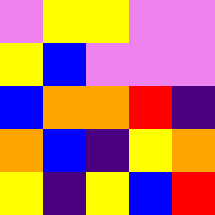[["violet", "yellow", "yellow", "violet", "violet"], ["yellow", "blue", "violet", "violet", "violet"], ["blue", "orange", "orange", "red", "indigo"], ["orange", "blue", "indigo", "yellow", "orange"], ["yellow", "indigo", "yellow", "blue", "red"]]